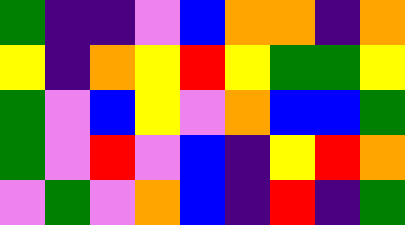[["green", "indigo", "indigo", "violet", "blue", "orange", "orange", "indigo", "orange"], ["yellow", "indigo", "orange", "yellow", "red", "yellow", "green", "green", "yellow"], ["green", "violet", "blue", "yellow", "violet", "orange", "blue", "blue", "green"], ["green", "violet", "red", "violet", "blue", "indigo", "yellow", "red", "orange"], ["violet", "green", "violet", "orange", "blue", "indigo", "red", "indigo", "green"]]